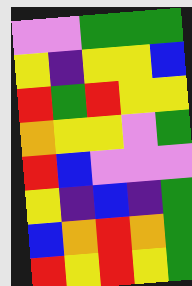[["violet", "violet", "green", "green", "green"], ["yellow", "indigo", "yellow", "yellow", "blue"], ["red", "green", "red", "yellow", "yellow"], ["orange", "yellow", "yellow", "violet", "green"], ["red", "blue", "violet", "violet", "violet"], ["yellow", "indigo", "blue", "indigo", "green"], ["blue", "orange", "red", "orange", "green"], ["red", "yellow", "red", "yellow", "green"]]